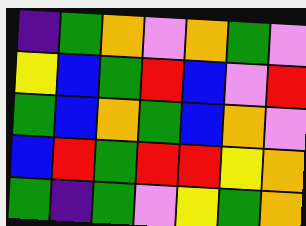[["indigo", "green", "orange", "violet", "orange", "green", "violet"], ["yellow", "blue", "green", "red", "blue", "violet", "red"], ["green", "blue", "orange", "green", "blue", "orange", "violet"], ["blue", "red", "green", "red", "red", "yellow", "orange"], ["green", "indigo", "green", "violet", "yellow", "green", "orange"]]